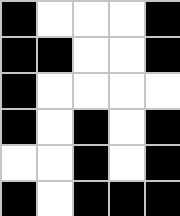[["black", "white", "white", "white", "black"], ["black", "black", "white", "white", "black"], ["black", "white", "white", "white", "white"], ["black", "white", "black", "white", "black"], ["white", "white", "black", "white", "black"], ["black", "white", "black", "black", "black"]]